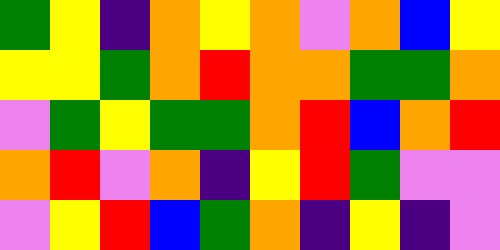[["green", "yellow", "indigo", "orange", "yellow", "orange", "violet", "orange", "blue", "yellow"], ["yellow", "yellow", "green", "orange", "red", "orange", "orange", "green", "green", "orange"], ["violet", "green", "yellow", "green", "green", "orange", "red", "blue", "orange", "red"], ["orange", "red", "violet", "orange", "indigo", "yellow", "red", "green", "violet", "violet"], ["violet", "yellow", "red", "blue", "green", "orange", "indigo", "yellow", "indigo", "violet"]]